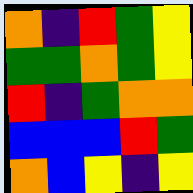[["orange", "indigo", "red", "green", "yellow"], ["green", "green", "orange", "green", "yellow"], ["red", "indigo", "green", "orange", "orange"], ["blue", "blue", "blue", "red", "green"], ["orange", "blue", "yellow", "indigo", "yellow"]]